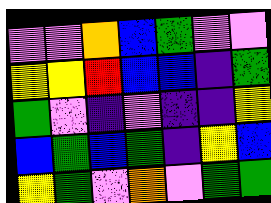[["violet", "violet", "orange", "blue", "green", "violet", "violet"], ["yellow", "yellow", "red", "blue", "blue", "indigo", "green"], ["green", "violet", "indigo", "violet", "indigo", "indigo", "yellow"], ["blue", "green", "blue", "green", "indigo", "yellow", "blue"], ["yellow", "green", "violet", "orange", "violet", "green", "green"]]